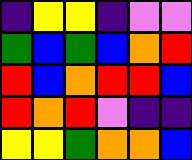[["indigo", "yellow", "yellow", "indigo", "violet", "violet"], ["green", "blue", "green", "blue", "orange", "red"], ["red", "blue", "orange", "red", "red", "blue"], ["red", "orange", "red", "violet", "indigo", "indigo"], ["yellow", "yellow", "green", "orange", "orange", "blue"]]